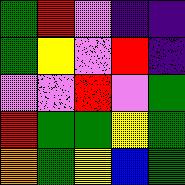[["green", "red", "violet", "indigo", "indigo"], ["green", "yellow", "violet", "red", "indigo"], ["violet", "violet", "red", "violet", "green"], ["red", "green", "green", "yellow", "green"], ["orange", "green", "yellow", "blue", "green"]]